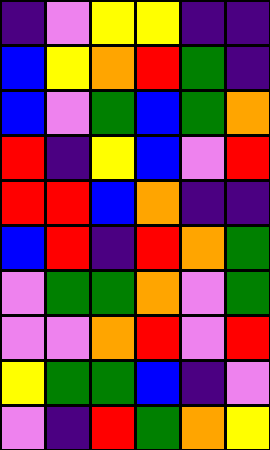[["indigo", "violet", "yellow", "yellow", "indigo", "indigo"], ["blue", "yellow", "orange", "red", "green", "indigo"], ["blue", "violet", "green", "blue", "green", "orange"], ["red", "indigo", "yellow", "blue", "violet", "red"], ["red", "red", "blue", "orange", "indigo", "indigo"], ["blue", "red", "indigo", "red", "orange", "green"], ["violet", "green", "green", "orange", "violet", "green"], ["violet", "violet", "orange", "red", "violet", "red"], ["yellow", "green", "green", "blue", "indigo", "violet"], ["violet", "indigo", "red", "green", "orange", "yellow"]]